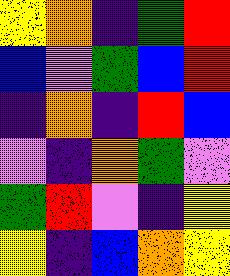[["yellow", "orange", "indigo", "green", "red"], ["blue", "violet", "green", "blue", "red"], ["indigo", "orange", "indigo", "red", "blue"], ["violet", "indigo", "orange", "green", "violet"], ["green", "red", "violet", "indigo", "yellow"], ["yellow", "indigo", "blue", "orange", "yellow"]]